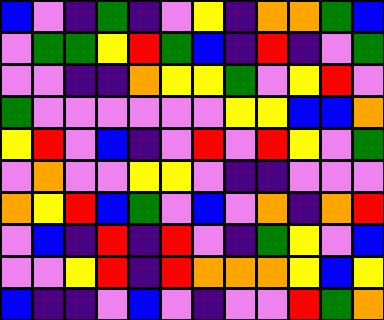[["blue", "violet", "indigo", "green", "indigo", "violet", "yellow", "indigo", "orange", "orange", "green", "blue"], ["violet", "green", "green", "yellow", "red", "green", "blue", "indigo", "red", "indigo", "violet", "green"], ["violet", "violet", "indigo", "indigo", "orange", "yellow", "yellow", "green", "violet", "yellow", "red", "violet"], ["green", "violet", "violet", "violet", "violet", "violet", "violet", "yellow", "yellow", "blue", "blue", "orange"], ["yellow", "red", "violet", "blue", "indigo", "violet", "red", "violet", "red", "yellow", "violet", "green"], ["violet", "orange", "violet", "violet", "yellow", "yellow", "violet", "indigo", "indigo", "violet", "violet", "violet"], ["orange", "yellow", "red", "blue", "green", "violet", "blue", "violet", "orange", "indigo", "orange", "red"], ["violet", "blue", "indigo", "red", "indigo", "red", "violet", "indigo", "green", "yellow", "violet", "blue"], ["violet", "violet", "yellow", "red", "indigo", "red", "orange", "orange", "orange", "yellow", "blue", "yellow"], ["blue", "indigo", "indigo", "violet", "blue", "violet", "indigo", "violet", "violet", "red", "green", "orange"]]